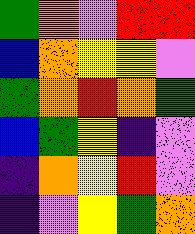[["green", "orange", "violet", "red", "red"], ["blue", "orange", "yellow", "yellow", "violet"], ["green", "orange", "red", "orange", "green"], ["blue", "green", "yellow", "indigo", "violet"], ["indigo", "orange", "yellow", "red", "violet"], ["indigo", "violet", "yellow", "green", "orange"]]